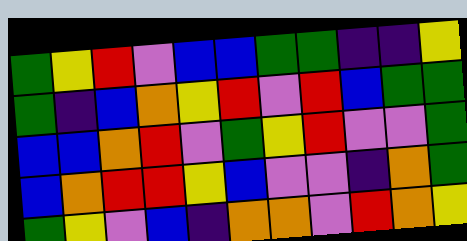[["green", "yellow", "red", "violet", "blue", "blue", "green", "green", "indigo", "indigo", "yellow"], ["green", "indigo", "blue", "orange", "yellow", "red", "violet", "red", "blue", "green", "green"], ["blue", "blue", "orange", "red", "violet", "green", "yellow", "red", "violet", "violet", "green"], ["blue", "orange", "red", "red", "yellow", "blue", "violet", "violet", "indigo", "orange", "green"], ["green", "yellow", "violet", "blue", "indigo", "orange", "orange", "violet", "red", "orange", "yellow"]]